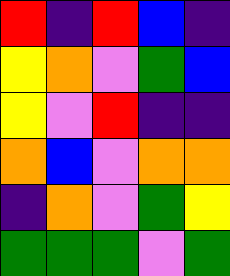[["red", "indigo", "red", "blue", "indigo"], ["yellow", "orange", "violet", "green", "blue"], ["yellow", "violet", "red", "indigo", "indigo"], ["orange", "blue", "violet", "orange", "orange"], ["indigo", "orange", "violet", "green", "yellow"], ["green", "green", "green", "violet", "green"]]